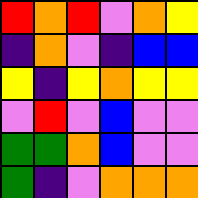[["red", "orange", "red", "violet", "orange", "yellow"], ["indigo", "orange", "violet", "indigo", "blue", "blue"], ["yellow", "indigo", "yellow", "orange", "yellow", "yellow"], ["violet", "red", "violet", "blue", "violet", "violet"], ["green", "green", "orange", "blue", "violet", "violet"], ["green", "indigo", "violet", "orange", "orange", "orange"]]